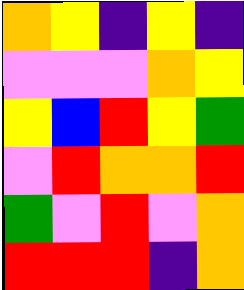[["orange", "yellow", "indigo", "yellow", "indigo"], ["violet", "violet", "violet", "orange", "yellow"], ["yellow", "blue", "red", "yellow", "green"], ["violet", "red", "orange", "orange", "red"], ["green", "violet", "red", "violet", "orange"], ["red", "red", "red", "indigo", "orange"]]